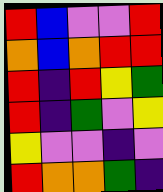[["red", "blue", "violet", "violet", "red"], ["orange", "blue", "orange", "red", "red"], ["red", "indigo", "red", "yellow", "green"], ["red", "indigo", "green", "violet", "yellow"], ["yellow", "violet", "violet", "indigo", "violet"], ["red", "orange", "orange", "green", "indigo"]]